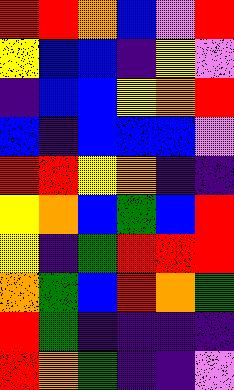[["red", "red", "orange", "blue", "violet", "red"], ["yellow", "blue", "blue", "indigo", "yellow", "violet"], ["indigo", "blue", "blue", "yellow", "orange", "red"], ["blue", "indigo", "blue", "blue", "blue", "violet"], ["red", "red", "yellow", "orange", "indigo", "indigo"], ["yellow", "orange", "blue", "green", "blue", "red"], ["yellow", "indigo", "green", "red", "red", "red"], ["orange", "green", "blue", "red", "orange", "green"], ["red", "green", "indigo", "indigo", "indigo", "indigo"], ["red", "orange", "green", "indigo", "indigo", "violet"]]